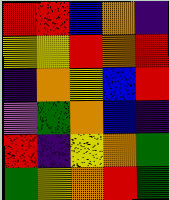[["red", "red", "blue", "orange", "indigo"], ["yellow", "yellow", "red", "orange", "red"], ["indigo", "orange", "yellow", "blue", "red"], ["violet", "green", "orange", "blue", "indigo"], ["red", "indigo", "yellow", "orange", "green"], ["green", "yellow", "orange", "red", "green"]]